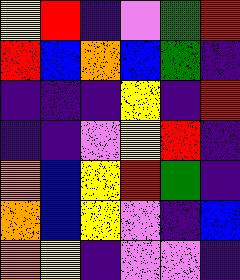[["yellow", "red", "indigo", "violet", "green", "red"], ["red", "blue", "orange", "blue", "green", "indigo"], ["indigo", "indigo", "indigo", "yellow", "indigo", "red"], ["indigo", "indigo", "violet", "yellow", "red", "indigo"], ["orange", "blue", "yellow", "red", "green", "indigo"], ["orange", "blue", "yellow", "violet", "indigo", "blue"], ["orange", "yellow", "indigo", "violet", "violet", "indigo"]]